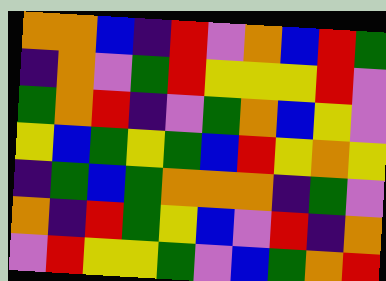[["orange", "orange", "blue", "indigo", "red", "violet", "orange", "blue", "red", "green"], ["indigo", "orange", "violet", "green", "red", "yellow", "yellow", "yellow", "red", "violet"], ["green", "orange", "red", "indigo", "violet", "green", "orange", "blue", "yellow", "violet"], ["yellow", "blue", "green", "yellow", "green", "blue", "red", "yellow", "orange", "yellow"], ["indigo", "green", "blue", "green", "orange", "orange", "orange", "indigo", "green", "violet"], ["orange", "indigo", "red", "green", "yellow", "blue", "violet", "red", "indigo", "orange"], ["violet", "red", "yellow", "yellow", "green", "violet", "blue", "green", "orange", "red"]]